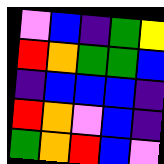[["violet", "blue", "indigo", "green", "yellow"], ["red", "orange", "green", "green", "blue"], ["indigo", "blue", "blue", "blue", "indigo"], ["red", "orange", "violet", "blue", "indigo"], ["green", "orange", "red", "blue", "violet"]]